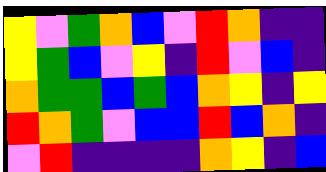[["yellow", "violet", "green", "orange", "blue", "violet", "red", "orange", "indigo", "indigo"], ["yellow", "green", "blue", "violet", "yellow", "indigo", "red", "violet", "blue", "indigo"], ["orange", "green", "green", "blue", "green", "blue", "orange", "yellow", "indigo", "yellow"], ["red", "orange", "green", "violet", "blue", "blue", "red", "blue", "orange", "indigo"], ["violet", "red", "indigo", "indigo", "indigo", "indigo", "orange", "yellow", "indigo", "blue"]]